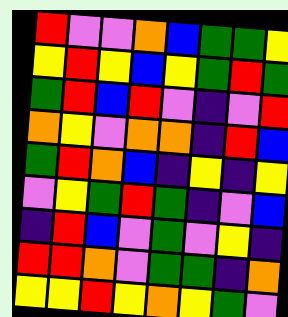[["red", "violet", "violet", "orange", "blue", "green", "green", "yellow"], ["yellow", "red", "yellow", "blue", "yellow", "green", "red", "green"], ["green", "red", "blue", "red", "violet", "indigo", "violet", "red"], ["orange", "yellow", "violet", "orange", "orange", "indigo", "red", "blue"], ["green", "red", "orange", "blue", "indigo", "yellow", "indigo", "yellow"], ["violet", "yellow", "green", "red", "green", "indigo", "violet", "blue"], ["indigo", "red", "blue", "violet", "green", "violet", "yellow", "indigo"], ["red", "red", "orange", "violet", "green", "green", "indigo", "orange"], ["yellow", "yellow", "red", "yellow", "orange", "yellow", "green", "violet"]]